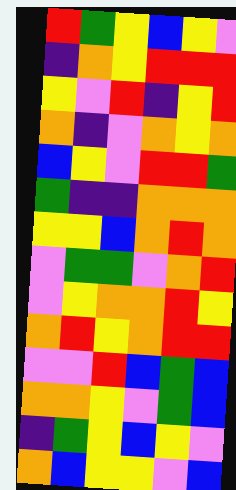[["red", "green", "yellow", "blue", "yellow", "violet"], ["indigo", "orange", "yellow", "red", "red", "red"], ["yellow", "violet", "red", "indigo", "yellow", "red"], ["orange", "indigo", "violet", "orange", "yellow", "orange"], ["blue", "yellow", "violet", "red", "red", "green"], ["green", "indigo", "indigo", "orange", "orange", "orange"], ["yellow", "yellow", "blue", "orange", "red", "orange"], ["violet", "green", "green", "violet", "orange", "red"], ["violet", "yellow", "orange", "orange", "red", "yellow"], ["orange", "red", "yellow", "orange", "red", "red"], ["violet", "violet", "red", "blue", "green", "blue"], ["orange", "orange", "yellow", "violet", "green", "blue"], ["indigo", "green", "yellow", "blue", "yellow", "violet"], ["orange", "blue", "yellow", "yellow", "violet", "blue"]]